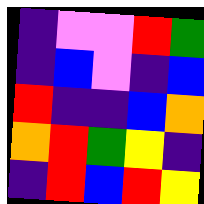[["indigo", "violet", "violet", "red", "green"], ["indigo", "blue", "violet", "indigo", "blue"], ["red", "indigo", "indigo", "blue", "orange"], ["orange", "red", "green", "yellow", "indigo"], ["indigo", "red", "blue", "red", "yellow"]]